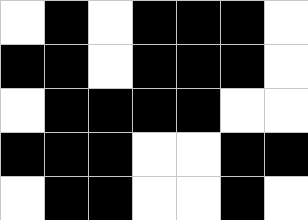[["white", "black", "white", "black", "black", "black", "white"], ["black", "black", "white", "black", "black", "black", "white"], ["white", "black", "black", "black", "black", "white", "white"], ["black", "black", "black", "white", "white", "black", "black"], ["white", "black", "black", "white", "white", "black", "white"]]